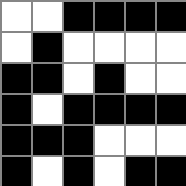[["white", "white", "black", "black", "black", "black"], ["white", "black", "white", "white", "white", "white"], ["black", "black", "white", "black", "white", "white"], ["black", "white", "black", "black", "black", "black"], ["black", "black", "black", "white", "white", "white"], ["black", "white", "black", "white", "black", "black"]]